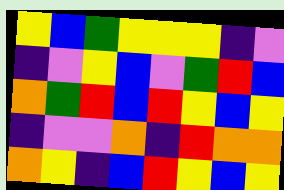[["yellow", "blue", "green", "yellow", "yellow", "yellow", "indigo", "violet"], ["indigo", "violet", "yellow", "blue", "violet", "green", "red", "blue"], ["orange", "green", "red", "blue", "red", "yellow", "blue", "yellow"], ["indigo", "violet", "violet", "orange", "indigo", "red", "orange", "orange"], ["orange", "yellow", "indigo", "blue", "red", "yellow", "blue", "yellow"]]